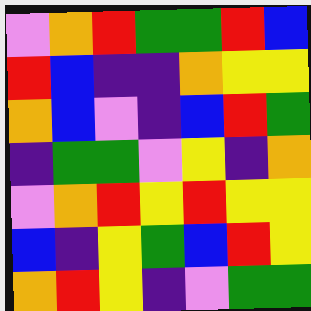[["violet", "orange", "red", "green", "green", "red", "blue"], ["red", "blue", "indigo", "indigo", "orange", "yellow", "yellow"], ["orange", "blue", "violet", "indigo", "blue", "red", "green"], ["indigo", "green", "green", "violet", "yellow", "indigo", "orange"], ["violet", "orange", "red", "yellow", "red", "yellow", "yellow"], ["blue", "indigo", "yellow", "green", "blue", "red", "yellow"], ["orange", "red", "yellow", "indigo", "violet", "green", "green"]]